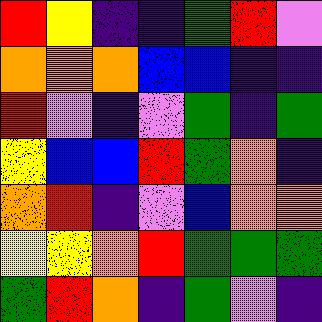[["red", "yellow", "indigo", "indigo", "green", "red", "violet"], ["orange", "orange", "orange", "blue", "blue", "indigo", "indigo"], ["red", "violet", "indigo", "violet", "green", "indigo", "green"], ["yellow", "blue", "blue", "red", "green", "orange", "indigo"], ["orange", "red", "indigo", "violet", "blue", "orange", "orange"], ["yellow", "yellow", "orange", "red", "green", "green", "green"], ["green", "red", "orange", "indigo", "green", "violet", "indigo"]]